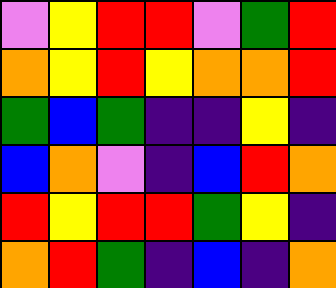[["violet", "yellow", "red", "red", "violet", "green", "red"], ["orange", "yellow", "red", "yellow", "orange", "orange", "red"], ["green", "blue", "green", "indigo", "indigo", "yellow", "indigo"], ["blue", "orange", "violet", "indigo", "blue", "red", "orange"], ["red", "yellow", "red", "red", "green", "yellow", "indigo"], ["orange", "red", "green", "indigo", "blue", "indigo", "orange"]]